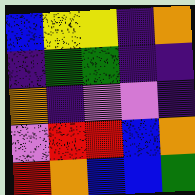[["blue", "yellow", "yellow", "indigo", "orange"], ["indigo", "green", "green", "indigo", "indigo"], ["orange", "indigo", "violet", "violet", "indigo"], ["violet", "red", "red", "blue", "orange"], ["red", "orange", "blue", "blue", "green"]]